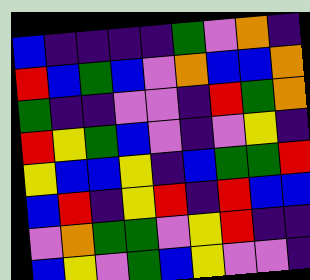[["blue", "indigo", "indigo", "indigo", "indigo", "green", "violet", "orange", "indigo"], ["red", "blue", "green", "blue", "violet", "orange", "blue", "blue", "orange"], ["green", "indigo", "indigo", "violet", "violet", "indigo", "red", "green", "orange"], ["red", "yellow", "green", "blue", "violet", "indigo", "violet", "yellow", "indigo"], ["yellow", "blue", "blue", "yellow", "indigo", "blue", "green", "green", "red"], ["blue", "red", "indigo", "yellow", "red", "indigo", "red", "blue", "blue"], ["violet", "orange", "green", "green", "violet", "yellow", "red", "indigo", "indigo"], ["blue", "yellow", "violet", "green", "blue", "yellow", "violet", "violet", "indigo"]]